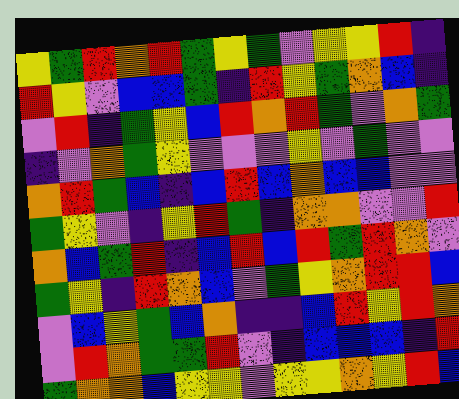[["yellow", "green", "red", "orange", "red", "green", "yellow", "green", "violet", "yellow", "yellow", "red", "indigo"], ["red", "yellow", "violet", "blue", "blue", "green", "indigo", "red", "yellow", "green", "orange", "blue", "indigo"], ["violet", "red", "indigo", "green", "yellow", "blue", "red", "orange", "red", "green", "violet", "orange", "green"], ["indigo", "violet", "orange", "green", "yellow", "violet", "violet", "violet", "yellow", "violet", "green", "violet", "violet"], ["orange", "red", "green", "blue", "indigo", "blue", "red", "blue", "orange", "blue", "blue", "violet", "violet"], ["green", "yellow", "violet", "indigo", "yellow", "red", "green", "indigo", "orange", "orange", "violet", "violet", "red"], ["orange", "blue", "green", "red", "indigo", "blue", "red", "blue", "red", "green", "red", "orange", "violet"], ["green", "yellow", "indigo", "red", "orange", "blue", "violet", "green", "yellow", "orange", "red", "red", "blue"], ["violet", "blue", "yellow", "green", "blue", "orange", "indigo", "indigo", "blue", "red", "yellow", "red", "orange"], ["violet", "red", "orange", "green", "green", "red", "violet", "indigo", "blue", "blue", "blue", "indigo", "red"], ["green", "orange", "orange", "blue", "yellow", "yellow", "violet", "yellow", "yellow", "orange", "yellow", "red", "blue"]]